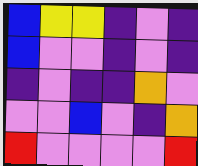[["blue", "yellow", "yellow", "indigo", "violet", "indigo"], ["blue", "violet", "violet", "indigo", "violet", "indigo"], ["indigo", "violet", "indigo", "indigo", "orange", "violet"], ["violet", "violet", "blue", "violet", "indigo", "orange"], ["red", "violet", "violet", "violet", "violet", "red"]]